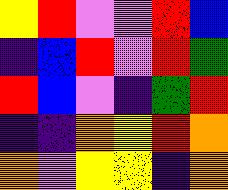[["yellow", "red", "violet", "violet", "red", "blue"], ["indigo", "blue", "red", "violet", "red", "green"], ["red", "blue", "violet", "indigo", "green", "red"], ["indigo", "indigo", "orange", "yellow", "red", "orange"], ["orange", "violet", "yellow", "yellow", "indigo", "orange"]]